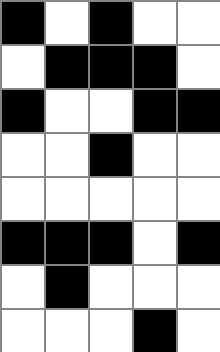[["black", "white", "black", "white", "white"], ["white", "black", "black", "black", "white"], ["black", "white", "white", "black", "black"], ["white", "white", "black", "white", "white"], ["white", "white", "white", "white", "white"], ["black", "black", "black", "white", "black"], ["white", "black", "white", "white", "white"], ["white", "white", "white", "black", "white"]]